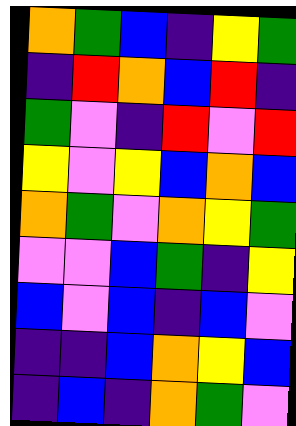[["orange", "green", "blue", "indigo", "yellow", "green"], ["indigo", "red", "orange", "blue", "red", "indigo"], ["green", "violet", "indigo", "red", "violet", "red"], ["yellow", "violet", "yellow", "blue", "orange", "blue"], ["orange", "green", "violet", "orange", "yellow", "green"], ["violet", "violet", "blue", "green", "indigo", "yellow"], ["blue", "violet", "blue", "indigo", "blue", "violet"], ["indigo", "indigo", "blue", "orange", "yellow", "blue"], ["indigo", "blue", "indigo", "orange", "green", "violet"]]